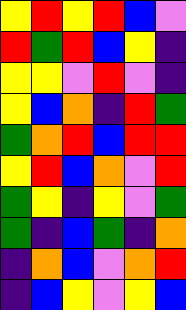[["yellow", "red", "yellow", "red", "blue", "violet"], ["red", "green", "red", "blue", "yellow", "indigo"], ["yellow", "yellow", "violet", "red", "violet", "indigo"], ["yellow", "blue", "orange", "indigo", "red", "green"], ["green", "orange", "red", "blue", "red", "red"], ["yellow", "red", "blue", "orange", "violet", "red"], ["green", "yellow", "indigo", "yellow", "violet", "green"], ["green", "indigo", "blue", "green", "indigo", "orange"], ["indigo", "orange", "blue", "violet", "orange", "red"], ["indigo", "blue", "yellow", "violet", "yellow", "blue"]]